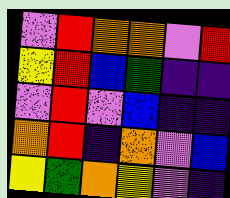[["violet", "red", "orange", "orange", "violet", "red"], ["yellow", "red", "blue", "green", "indigo", "indigo"], ["violet", "red", "violet", "blue", "indigo", "indigo"], ["orange", "red", "indigo", "orange", "violet", "blue"], ["yellow", "green", "orange", "yellow", "violet", "indigo"]]